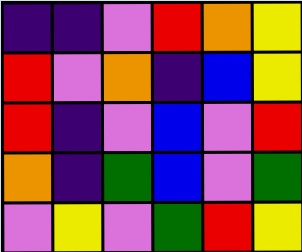[["indigo", "indigo", "violet", "red", "orange", "yellow"], ["red", "violet", "orange", "indigo", "blue", "yellow"], ["red", "indigo", "violet", "blue", "violet", "red"], ["orange", "indigo", "green", "blue", "violet", "green"], ["violet", "yellow", "violet", "green", "red", "yellow"]]